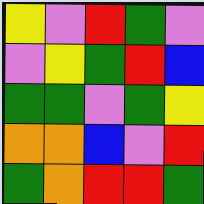[["yellow", "violet", "red", "green", "violet"], ["violet", "yellow", "green", "red", "blue"], ["green", "green", "violet", "green", "yellow"], ["orange", "orange", "blue", "violet", "red"], ["green", "orange", "red", "red", "green"]]